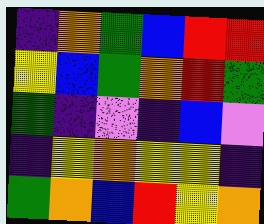[["indigo", "orange", "green", "blue", "red", "red"], ["yellow", "blue", "green", "orange", "red", "green"], ["green", "indigo", "violet", "indigo", "blue", "violet"], ["indigo", "yellow", "orange", "yellow", "yellow", "indigo"], ["green", "orange", "blue", "red", "yellow", "orange"]]